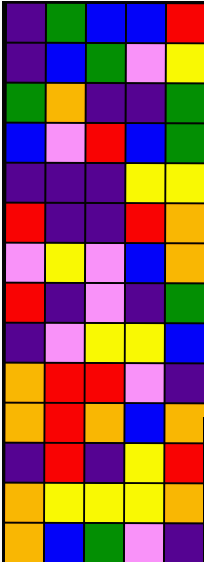[["indigo", "green", "blue", "blue", "red"], ["indigo", "blue", "green", "violet", "yellow"], ["green", "orange", "indigo", "indigo", "green"], ["blue", "violet", "red", "blue", "green"], ["indigo", "indigo", "indigo", "yellow", "yellow"], ["red", "indigo", "indigo", "red", "orange"], ["violet", "yellow", "violet", "blue", "orange"], ["red", "indigo", "violet", "indigo", "green"], ["indigo", "violet", "yellow", "yellow", "blue"], ["orange", "red", "red", "violet", "indigo"], ["orange", "red", "orange", "blue", "orange"], ["indigo", "red", "indigo", "yellow", "red"], ["orange", "yellow", "yellow", "yellow", "orange"], ["orange", "blue", "green", "violet", "indigo"]]